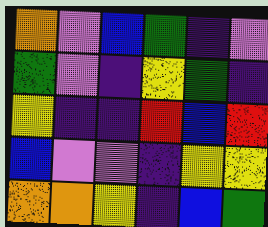[["orange", "violet", "blue", "green", "indigo", "violet"], ["green", "violet", "indigo", "yellow", "green", "indigo"], ["yellow", "indigo", "indigo", "red", "blue", "red"], ["blue", "violet", "violet", "indigo", "yellow", "yellow"], ["orange", "orange", "yellow", "indigo", "blue", "green"]]